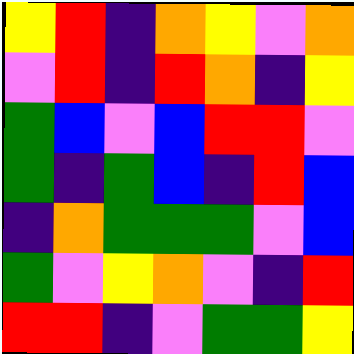[["yellow", "red", "indigo", "orange", "yellow", "violet", "orange"], ["violet", "red", "indigo", "red", "orange", "indigo", "yellow"], ["green", "blue", "violet", "blue", "red", "red", "violet"], ["green", "indigo", "green", "blue", "indigo", "red", "blue"], ["indigo", "orange", "green", "green", "green", "violet", "blue"], ["green", "violet", "yellow", "orange", "violet", "indigo", "red"], ["red", "red", "indigo", "violet", "green", "green", "yellow"]]